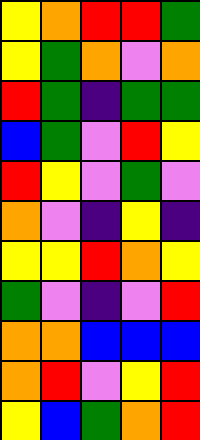[["yellow", "orange", "red", "red", "green"], ["yellow", "green", "orange", "violet", "orange"], ["red", "green", "indigo", "green", "green"], ["blue", "green", "violet", "red", "yellow"], ["red", "yellow", "violet", "green", "violet"], ["orange", "violet", "indigo", "yellow", "indigo"], ["yellow", "yellow", "red", "orange", "yellow"], ["green", "violet", "indigo", "violet", "red"], ["orange", "orange", "blue", "blue", "blue"], ["orange", "red", "violet", "yellow", "red"], ["yellow", "blue", "green", "orange", "red"]]